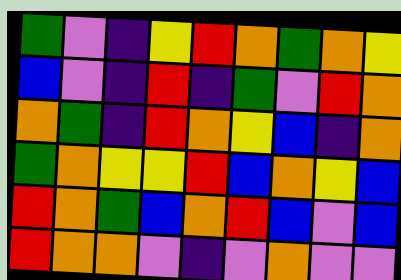[["green", "violet", "indigo", "yellow", "red", "orange", "green", "orange", "yellow"], ["blue", "violet", "indigo", "red", "indigo", "green", "violet", "red", "orange"], ["orange", "green", "indigo", "red", "orange", "yellow", "blue", "indigo", "orange"], ["green", "orange", "yellow", "yellow", "red", "blue", "orange", "yellow", "blue"], ["red", "orange", "green", "blue", "orange", "red", "blue", "violet", "blue"], ["red", "orange", "orange", "violet", "indigo", "violet", "orange", "violet", "violet"]]